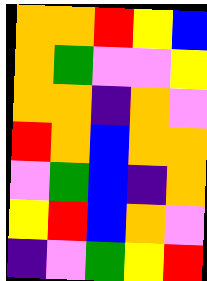[["orange", "orange", "red", "yellow", "blue"], ["orange", "green", "violet", "violet", "yellow"], ["orange", "orange", "indigo", "orange", "violet"], ["red", "orange", "blue", "orange", "orange"], ["violet", "green", "blue", "indigo", "orange"], ["yellow", "red", "blue", "orange", "violet"], ["indigo", "violet", "green", "yellow", "red"]]